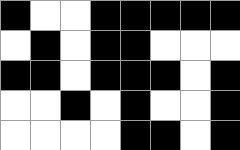[["black", "white", "white", "black", "black", "black", "black", "black"], ["white", "black", "white", "black", "black", "white", "white", "white"], ["black", "black", "white", "black", "black", "black", "white", "black"], ["white", "white", "black", "white", "black", "white", "white", "black"], ["white", "white", "white", "white", "black", "black", "white", "black"]]